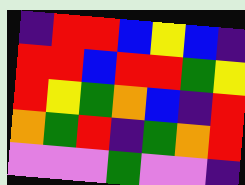[["indigo", "red", "red", "blue", "yellow", "blue", "indigo"], ["red", "red", "blue", "red", "red", "green", "yellow"], ["red", "yellow", "green", "orange", "blue", "indigo", "red"], ["orange", "green", "red", "indigo", "green", "orange", "red"], ["violet", "violet", "violet", "green", "violet", "violet", "indigo"]]